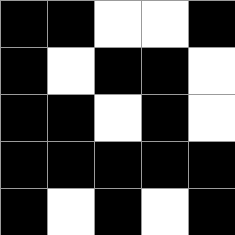[["black", "black", "white", "white", "black"], ["black", "white", "black", "black", "white"], ["black", "black", "white", "black", "white"], ["black", "black", "black", "black", "black"], ["black", "white", "black", "white", "black"]]